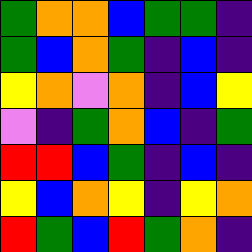[["green", "orange", "orange", "blue", "green", "green", "indigo"], ["green", "blue", "orange", "green", "indigo", "blue", "indigo"], ["yellow", "orange", "violet", "orange", "indigo", "blue", "yellow"], ["violet", "indigo", "green", "orange", "blue", "indigo", "green"], ["red", "red", "blue", "green", "indigo", "blue", "indigo"], ["yellow", "blue", "orange", "yellow", "indigo", "yellow", "orange"], ["red", "green", "blue", "red", "green", "orange", "indigo"]]